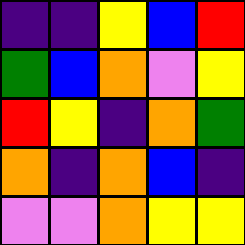[["indigo", "indigo", "yellow", "blue", "red"], ["green", "blue", "orange", "violet", "yellow"], ["red", "yellow", "indigo", "orange", "green"], ["orange", "indigo", "orange", "blue", "indigo"], ["violet", "violet", "orange", "yellow", "yellow"]]